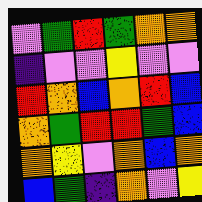[["violet", "green", "red", "green", "orange", "orange"], ["indigo", "violet", "violet", "yellow", "violet", "violet"], ["red", "orange", "blue", "orange", "red", "blue"], ["orange", "green", "red", "red", "green", "blue"], ["orange", "yellow", "violet", "orange", "blue", "orange"], ["blue", "green", "indigo", "orange", "violet", "yellow"]]